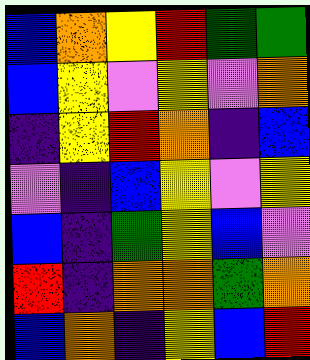[["blue", "orange", "yellow", "red", "green", "green"], ["blue", "yellow", "violet", "yellow", "violet", "orange"], ["indigo", "yellow", "red", "orange", "indigo", "blue"], ["violet", "indigo", "blue", "yellow", "violet", "yellow"], ["blue", "indigo", "green", "yellow", "blue", "violet"], ["red", "indigo", "orange", "orange", "green", "orange"], ["blue", "orange", "indigo", "yellow", "blue", "red"]]